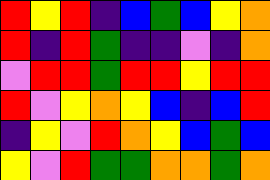[["red", "yellow", "red", "indigo", "blue", "green", "blue", "yellow", "orange"], ["red", "indigo", "red", "green", "indigo", "indigo", "violet", "indigo", "orange"], ["violet", "red", "red", "green", "red", "red", "yellow", "red", "red"], ["red", "violet", "yellow", "orange", "yellow", "blue", "indigo", "blue", "red"], ["indigo", "yellow", "violet", "red", "orange", "yellow", "blue", "green", "blue"], ["yellow", "violet", "red", "green", "green", "orange", "orange", "green", "orange"]]